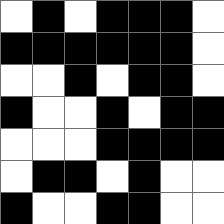[["white", "black", "white", "black", "black", "black", "white"], ["black", "black", "black", "black", "black", "black", "white"], ["white", "white", "black", "white", "black", "black", "white"], ["black", "white", "white", "black", "white", "black", "black"], ["white", "white", "white", "black", "black", "black", "black"], ["white", "black", "black", "white", "black", "white", "white"], ["black", "white", "white", "black", "black", "white", "white"]]